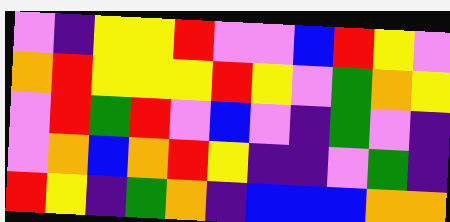[["violet", "indigo", "yellow", "yellow", "red", "violet", "violet", "blue", "red", "yellow", "violet"], ["orange", "red", "yellow", "yellow", "yellow", "red", "yellow", "violet", "green", "orange", "yellow"], ["violet", "red", "green", "red", "violet", "blue", "violet", "indigo", "green", "violet", "indigo"], ["violet", "orange", "blue", "orange", "red", "yellow", "indigo", "indigo", "violet", "green", "indigo"], ["red", "yellow", "indigo", "green", "orange", "indigo", "blue", "blue", "blue", "orange", "orange"]]